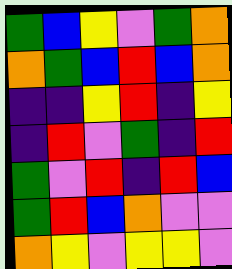[["green", "blue", "yellow", "violet", "green", "orange"], ["orange", "green", "blue", "red", "blue", "orange"], ["indigo", "indigo", "yellow", "red", "indigo", "yellow"], ["indigo", "red", "violet", "green", "indigo", "red"], ["green", "violet", "red", "indigo", "red", "blue"], ["green", "red", "blue", "orange", "violet", "violet"], ["orange", "yellow", "violet", "yellow", "yellow", "violet"]]